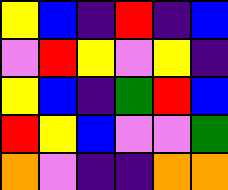[["yellow", "blue", "indigo", "red", "indigo", "blue"], ["violet", "red", "yellow", "violet", "yellow", "indigo"], ["yellow", "blue", "indigo", "green", "red", "blue"], ["red", "yellow", "blue", "violet", "violet", "green"], ["orange", "violet", "indigo", "indigo", "orange", "orange"]]